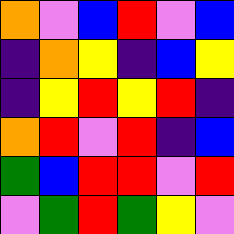[["orange", "violet", "blue", "red", "violet", "blue"], ["indigo", "orange", "yellow", "indigo", "blue", "yellow"], ["indigo", "yellow", "red", "yellow", "red", "indigo"], ["orange", "red", "violet", "red", "indigo", "blue"], ["green", "blue", "red", "red", "violet", "red"], ["violet", "green", "red", "green", "yellow", "violet"]]